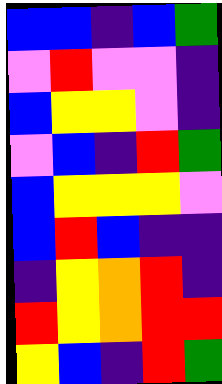[["blue", "blue", "indigo", "blue", "green"], ["violet", "red", "violet", "violet", "indigo"], ["blue", "yellow", "yellow", "violet", "indigo"], ["violet", "blue", "indigo", "red", "green"], ["blue", "yellow", "yellow", "yellow", "violet"], ["blue", "red", "blue", "indigo", "indigo"], ["indigo", "yellow", "orange", "red", "indigo"], ["red", "yellow", "orange", "red", "red"], ["yellow", "blue", "indigo", "red", "green"]]